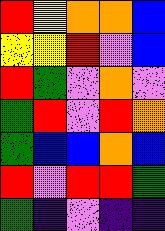[["red", "yellow", "orange", "orange", "blue"], ["yellow", "yellow", "red", "violet", "blue"], ["red", "green", "violet", "orange", "violet"], ["green", "red", "violet", "red", "orange"], ["green", "blue", "blue", "orange", "blue"], ["red", "violet", "red", "red", "green"], ["green", "indigo", "violet", "indigo", "indigo"]]